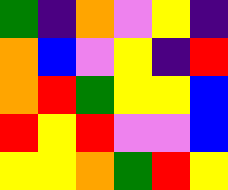[["green", "indigo", "orange", "violet", "yellow", "indigo"], ["orange", "blue", "violet", "yellow", "indigo", "red"], ["orange", "red", "green", "yellow", "yellow", "blue"], ["red", "yellow", "red", "violet", "violet", "blue"], ["yellow", "yellow", "orange", "green", "red", "yellow"]]